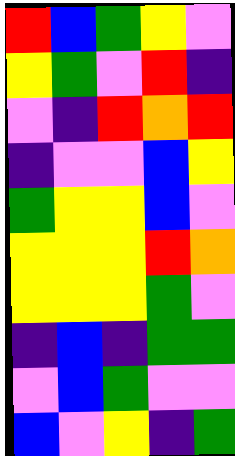[["red", "blue", "green", "yellow", "violet"], ["yellow", "green", "violet", "red", "indigo"], ["violet", "indigo", "red", "orange", "red"], ["indigo", "violet", "violet", "blue", "yellow"], ["green", "yellow", "yellow", "blue", "violet"], ["yellow", "yellow", "yellow", "red", "orange"], ["yellow", "yellow", "yellow", "green", "violet"], ["indigo", "blue", "indigo", "green", "green"], ["violet", "blue", "green", "violet", "violet"], ["blue", "violet", "yellow", "indigo", "green"]]